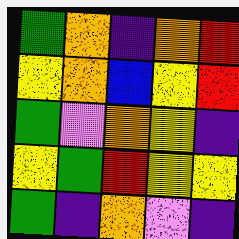[["green", "orange", "indigo", "orange", "red"], ["yellow", "orange", "blue", "yellow", "red"], ["green", "violet", "orange", "yellow", "indigo"], ["yellow", "green", "red", "yellow", "yellow"], ["green", "indigo", "orange", "violet", "indigo"]]